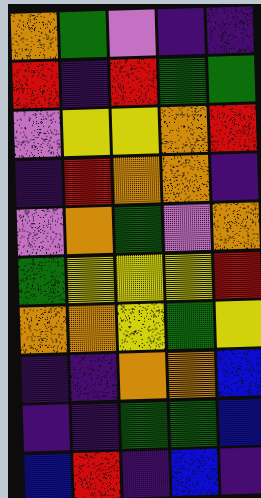[["orange", "green", "violet", "indigo", "indigo"], ["red", "indigo", "red", "green", "green"], ["violet", "yellow", "yellow", "orange", "red"], ["indigo", "red", "orange", "orange", "indigo"], ["violet", "orange", "green", "violet", "orange"], ["green", "yellow", "yellow", "yellow", "red"], ["orange", "orange", "yellow", "green", "yellow"], ["indigo", "indigo", "orange", "orange", "blue"], ["indigo", "indigo", "green", "green", "blue"], ["blue", "red", "indigo", "blue", "indigo"]]